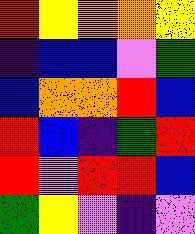[["red", "yellow", "orange", "orange", "yellow"], ["indigo", "blue", "blue", "violet", "green"], ["blue", "orange", "orange", "red", "blue"], ["red", "blue", "indigo", "green", "red"], ["red", "violet", "red", "red", "blue"], ["green", "yellow", "violet", "indigo", "violet"]]